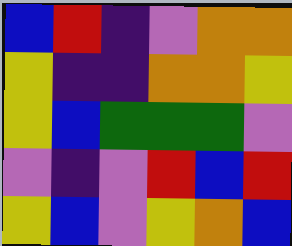[["blue", "red", "indigo", "violet", "orange", "orange"], ["yellow", "indigo", "indigo", "orange", "orange", "yellow"], ["yellow", "blue", "green", "green", "green", "violet"], ["violet", "indigo", "violet", "red", "blue", "red"], ["yellow", "blue", "violet", "yellow", "orange", "blue"]]